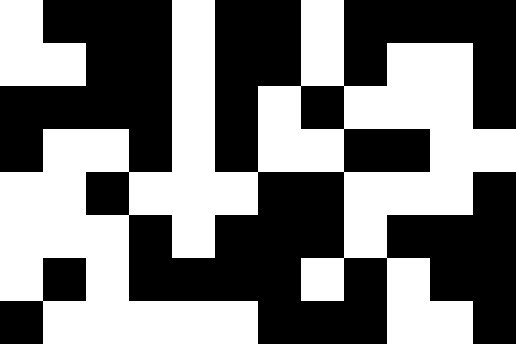[["white", "black", "black", "black", "white", "black", "black", "white", "black", "black", "black", "black"], ["white", "white", "black", "black", "white", "black", "black", "white", "black", "white", "white", "black"], ["black", "black", "black", "black", "white", "black", "white", "black", "white", "white", "white", "black"], ["black", "white", "white", "black", "white", "black", "white", "white", "black", "black", "white", "white"], ["white", "white", "black", "white", "white", "white", "black", "black", "white", "white", "white", "black"], ["white", "white", "white", "black", "white", "black", "black", "black", "white", "black", "black", "black"], ["white", "black", "white", "black", "black", "black", "black", "white", "black", "white", "black", "black"], ["black", "white", "white", "white", "white", "white", "black", "black", "black", "white", "white", "black"]]